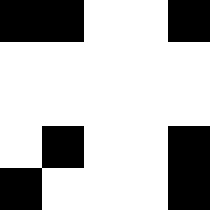[["black", "black", "white", "white", "black"], ["white", "white", "white", "white", "white"], ["white", "white", "white", "white", "white"], ["white", "black", "white", "white", "black"], ["black", "white", "white", "white", "black"]]